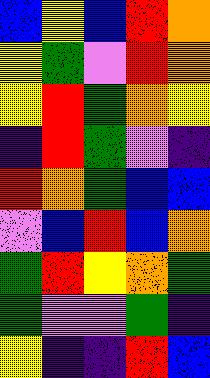[["blue", "yellow", "blue", "red", "orange"], ["yellow", "green", "violet", "red", "orange"], ["yellow", "red", "green", "orange", "yellow"], ["indigo", "red", "green", "violet", "indigo"], ["red", "orange", "green", "blue", "blue"], ["violet", "blue", "red", "blue", "orange"], ["green", "red", "yellow", "orange", "green"], ["green", "violet", "violet", "green", "indigo"], ["yellow", "indigo", "indigo", "red", "blue"]]